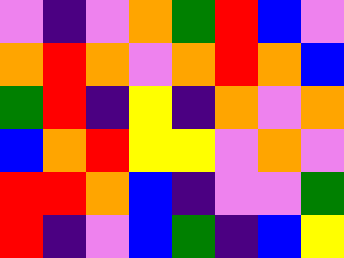[["violet", "indigo", "violet", "orange", "green", "red", "blue", "violet"], ["orange", "red", "orange", "violet", "orange", "red", "orange", "blue"], ["green", "red", "indigo", "yellow", "indigo", "orange", "violet", "orange"], ["blue", "orange", "red", "yellow", "yellow", "violet", "orange", "violet"], ["red", "red", "orange", "blue", "indigo", "violet", "violet", "green"], ["red", "indigo", "violet", "blue", "green", "indigo", "blue", "yellow"]]